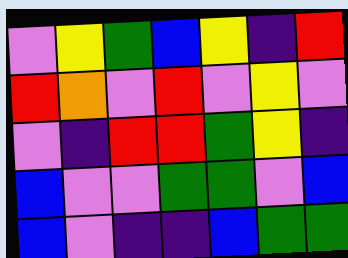[["violet", "yellow", "green", "blue", "yellow", "indigo", "red"], ["red", "orange", "violet", "red", "violet", "yellow", "violet"], ["violet", "indigo", "red", "red", "green", "yellow", "indigo"], ["blue", "violet", "violet", "green", "green", "violet", "blue"], ["blue", "violet", "indigo", "indigo", "blue", "green", "green"]]